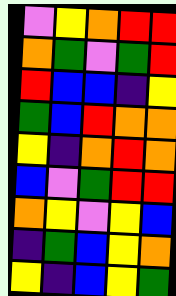[["violet", "yellow", "orange", "red", "red"], ["orange", "green", "violet", "green", "red"], ["red", "blue", "blue", "indigo", "yellow"], ["green", "blue", "red", "orange", "orange"], ["yellow", "indigo", "orange", "red", "orange"], ["blue", "violet", "green", "red", "red"], ["orange", "yellow", "violet", "yellow", "blue"], ["indigo", "green", "blue", "yellow", "orange"], ["yellow", "indigo", "blue", "yellow", "green"]]